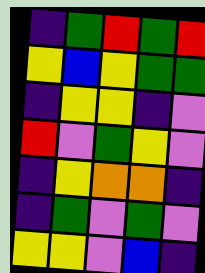[["indigo", "green", "red", "green", "red"], ["yellow", "blue", "yellow", "green", "green"], ["indigo", "yellow", "yellow", "indigo", "violet"], ["red", "violet", "green", "yellow", "violet"], ["indigo", "yellow", "orange", "orange", "indigo"], ["indigo", "green", "violet", "green", "violet"], ["yellow", "yellow", "violet", "blue", "indigo"]]